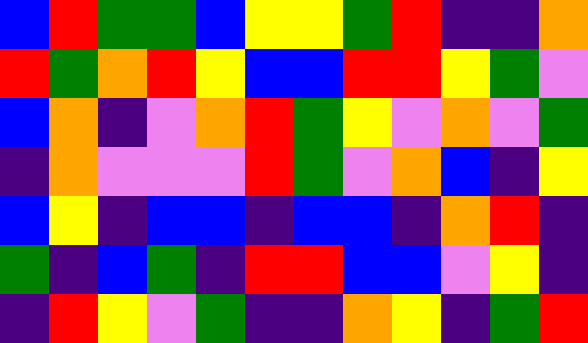[["blue", "red", "green", "green", "blue", "yellow", "yellow", "green", "red", "indigo", "indigo", "orange"], ["red", "green", "orange", "red", "yellow", "blue", "blue", "red", "red", "yellow", "green", "violet"], ["blue", "orange", "indigo", "violet", "orange", "red", "green", "yellow", "violet", "orange", "violet", "green"], ["indigo", "orange", "violet", "violet", "violet", "red", "green", "violet", "orange", "blue", "indigo", "yellow"], ["blue", "yellow", "indigo", "blue", "blue", "indigo", "blue", "blue", "indigo", "orange", "red", "indigo"], ["green", "indigo", "blue", "green", "indigo", "red", "red", "blue", "blue", "violet", "yellow", "indigo"], ["indigo", "red", "yellow", "violet", "green", "indigo", "indigo", "orange", "yellow", "indigo", "green", "red"]]